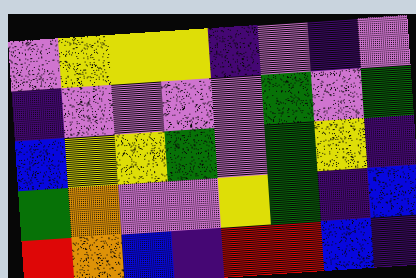[["violet", "yellow", "yellow", "yellow", "indigo", "violet", "indigo", "violet"], ["indigo", "violet", "violet", "violet", "violet", "green", "violet", "green"], ["blue", "yellow", "yellow", "green", "violet", "green", "yellow", "indigo"], ["green", "orange", "violet", "violet", "yellow", "green", "indigo", "blue"], ["red", "orange", "blue", "indigo", "red", "red", "blue", "indigo"]]